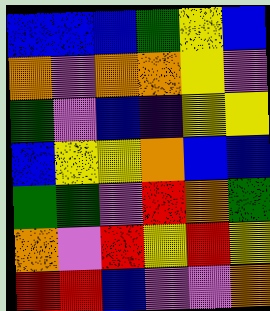[["blue", "blue", "blue", "green", "yellow", "blue"], ["orange", "violet", "orange", "orange", "yellow", "violet"], ["green", "violet", "blue", "indigo", "yellow", "yellow"], ["blue", "yellow", "yellow", "orange", "blue", "blue"], ["green", "green", "violet", "red", "orange", "green"], ["orange", "violet", "red", "yellow", "red", "yellow"], ["red", "red", "blue", "violet", "violet", "orange"]]